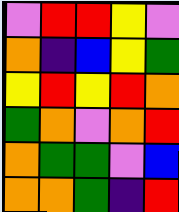[["violet", "red", "red", "yellow", "violet"], ["orange", "indigo", "blue", "yellow", "green"], ["yellow", "red", "yellow", "red", "orange"], ["green", "orange", "violet", "orange", "red"], ["orange", "green", "green", "violet", "blue"], ["orange", "orange", "green", "indigo", "red"]]